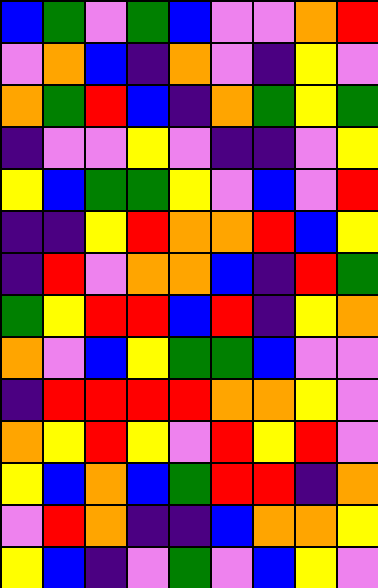[["blue", "green", "violet", "green", "blue", "violet", "violet", "orange", "red"], ["violet", "orange", "blue", "indigo", "orange", "violet", "indigo", "yellow", "violet"], ["orange", "green", "red", "blue", "indigo", "orange", "green", "yellow", "green"], ["indigo", "violet", "violet", "yellow", "violet", "indigo", "indigo", "violet", "yellow"], ["yellow", "blue", "green", "green", "yellow", "violet", "blue", "violet", "red"], ["indigo", "indigo", "yellow", "red", "orange", "orange", "red", "blue", "yellow"], ["indigo", "red", "violet", "orange", "orange", "blue", "indigo", "red", "green"], ["green", "yellow", "red", "red", "blue", "red", "indigo", "yellow", "orange"], ["orange", "violet", "blue", "yellow", "green", "green", "blue", "violet", "violet"], ["indigo", "red", "red", "red", "red", "orange", "orange", "yellow", "violet"], ["orange", "yellow", "red", "yellow", "violet", "red", "yellow", "red", "violet"], ["yellow", "blue", "orange", "blue", "green", "red", "red", "indigo", "orange"], ["violet", "red", "orange", "indigo", "indigo", "blue", "orange", "orange", "yellow"], ["yellow", "blue", "indigo", "violet", "green", "violet", "blue", "yellow", "violet"]]